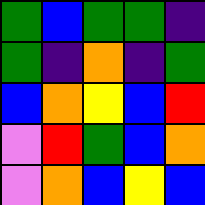[["green", "blue", "green", "green", "indigo"], ["green", "indigo", "orange", "indigo", "green"], ["blue", "orange", "yellow", "blue", "red"], ["violet", "red", "green", "blue", "orange"], ["violet", "orange", "blue", "yellow", "blue"]]